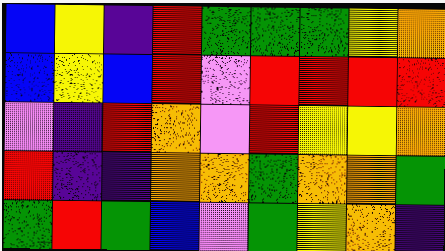[["blue", "yellow", "indigo", "red", "green", "green", "green", "yellow", "orange"], ["blue", "yellow", "blue", "red", "violet", "red", "red", "red", "red"], ["violet", "indigo", "red", "orange", "violet", "red", "yellow", "yellow", "orange"], ["red", "indigo", "indigo", "orange", "orange", "green", "orange", "orange", "green"], ["green", "red", "green", "blue", "violet", "green", "yellow", "orange", "indigo"]]